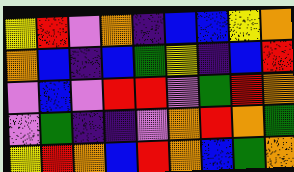[["yellow", "red", "violet", "orange", "indigo", "blue", "blue", "yellow", "orange"], ["orange", "blue", "indigo", "blue", "green", "yellow", "indigo", "blue", "red"], ["violet", "blue", "violet", "red", "red", "violet", "green", "red", "orange"], ["violet", "green", "indigo", "indigo", "violet", "orange", "red", "orange", "green"], ["yellow", "red", "orange", "blue", "red", "orange", "blue", "green", "orange"]]